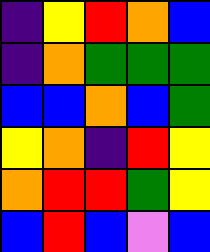[["indigo", "yellow", "red", "orange", "blue"], ["indigo", "orange", "green", "green", "green"], ["blue", "blue", "orange", "blue", "green"], ["yellow", "orange", "indigo", "red", "yellow"], ["orange", "red", "red", "green", "yellow"], ["blue", "red", "blue", "violet", "blue"]]